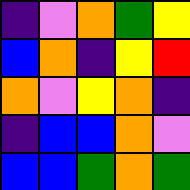[["indigo", "violet", "orange", "green", "yellow"], ["blue", "orange", "indigo", "yellow", "red"], ["orange", "violet", "yellow", "orange", "indigo"], ["indigo", "blue", "blue", "orange", "violet"], ["blue", "blue", "green", "orange", "green"]]